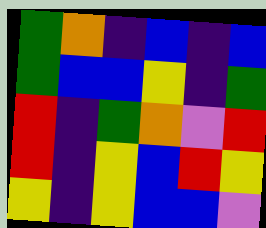[["green", "orange", "indigo", "blue", "indigo", "blue"], ["green", "blue", "blue", "yellow", "indigo", "green"], ["red", "indigo", "green", "orange", "violet", "red"], ["red", "indigo", "yellow", "blue", "red", "yellow"], ["yellow", "indigo", "yellow", "blue", "blue", "violet"]]